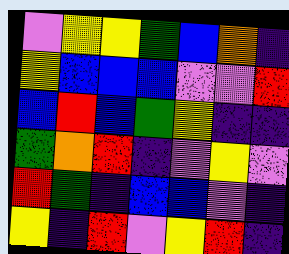[["violet", "yellow", "yellow", "green", "blue", "orange", "indigo"], ["yellow", "blue", "blue", "blue", "violet", "violet", "red"], ["blue", "red", "blue", "green", "yellow", "indigo", "indigo"], ["green", "orange", "red", "indigo", "violet", "yellow", "violet"], ["red", "green", "indigo", "blue", "blue", "violet", "indigo"], ["yellow", "indigo", "red", "violet", "yellow", "red", "indigo"]]